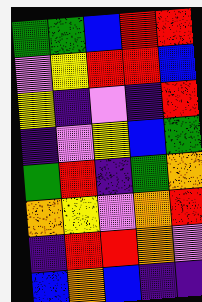[["green", "green", "blue", "red", "red"], ["violet", "yellow", "red", "red", "blue"], ["yellow", "indigo", "violet", "indigo", "red"], ["indigo", "violet", "yellow", "blue", "green"], ["green", "red", "indigo", "green", "orange"], ["orange", "yellow", "violet", "orange", "red"], ["indigo", "red", "red", "orange", "violet"], ["blue", "orange", "blue", "indigo", "indigo"]]